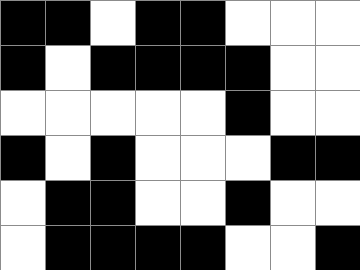[["black", "black", "white", "black", "black", "white", "white", "white"], ["black", "white", "black", "black", "black", "black", "white", "white"], ["white", "white", "white", "white", "white", "black", "white", "white"], ["black", "white", "black", "white", "white", "white", "black", "black"], ["white", "black", "black", "white", "white", "black", "white", "white"], ["white", "black", "black", "black", "black", "white", "white", "black"]]